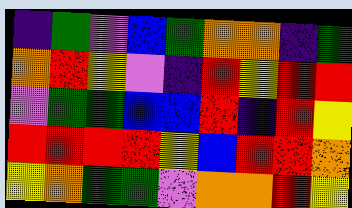[["indigo", "green", "violet", "blue", "green", "orange", "orange", "indigo", "green"], ["orange", "red", "yellow", "violet", "indigo", "red", "yellow", "red", "red"], ["violet", "green", "green", "blue", "blue", "red", "indigo", "red", "yellow"], ["red", "red", "red", "red", "yellow", "blue", "red", "red", "orange"], ["yellow", "orange", "green", "green", "violet", "orange", "orange", "red", "yellow"]]